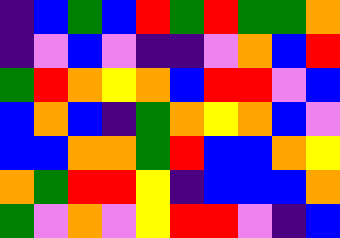[["indigo", "blue", "green", "blue", "red", "green", "red", "green", "green", "orange"], ["indigo", "violet", "blue", "violet", "indigo", "indigo", "violet", "orange", "blue", "red"], ["green", "red", "orange", "yellow", "orange", "blue", "red", "red", "violet", "blue"], ["blue", "orange", "blue", "indigo", "green", "orange", "yellow", "orange", "blue", "violet"], ["blue", "blue", "orange", "orange", "green", "red", "blue", "blue", "orange", "yellow"], ["orange", "green", "red", "red", "yellow", "indigo", "blue", "blue", "blue", "orange"], ["green", "violet", "orange", "violet", "yellow", "red", "red", "violet", "indigo", "blue"]]